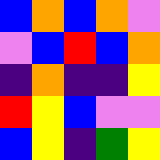[["blue", "orange", "blue", "orange", "violet"], ["violet", "blue", "red", "blue", "orange"], ["indigo", "orange", "indigo", "indigo", "yellow"], ["red", "yellow", "blue", "violet", "violet"], ["blue", "yellow", "indigo", "green", "yellow"]]